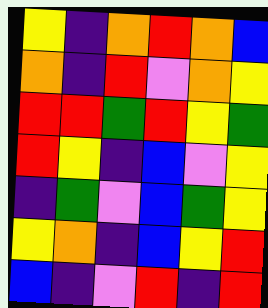[["yellow", "indigo", "orange", "red", "orange", "blue"], ["orange", "indigo", "red", "violet", "orange", "yellow"], ["red", "red", "green", "red", "yellow", "green"], ["red", "yellow", "indigo", "blue", "violet", "yellow"], ["indigo", "green", "violet", "blue", "green", "yellow"], ["yellow", "orange", "indigo", "blue", "yellow", "red"], ["blue", "indigo", "violet", "red", "indigo", "red"]]